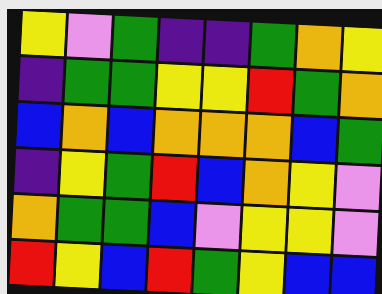[["yellow", "violet", "green", "indigo", "indigo", "green", "orange", "yellow"], ["indigo", "green", "green", "yellow", "yellow", "red", "green", "orange"], ["blue", "orange", "blue", "orange", "orange", "orange", "blue", "green"], ["indigo", "yellow", "green", "red", "blue", "orange", "yellow", "violet"], ["orange", "green", "green", "blue", "violet", "yellow", "yellow", "violet"], ["red", "yellow", "blue", "red", "green", "yellow", "blue", "blue"]]